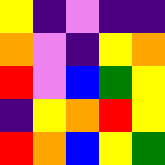[["yellow", "indigo", "violet", "indigo", "indigo"], ["orange", "violet", "indigo", "yellow", "orange"], ["red", "violet", "blue", "green", "yellow"], ["indigo", "yellow", "orange", "red", "yellow"], ["red", "orange", "blue", "yellow", "green"]]